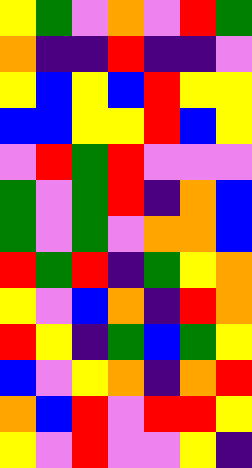[["yellow", "green", "violet", "orange", "violet", "red", "green"], ["orange", "indigo", "indigo", "red", "indigo", "indigo", "violet"], ["yellow", "blue", "yellow", "blue", "red", "yellow", "yellow"], ["blue", "blue", "yellow", "yellow", "red", "blue", "yellow"], ["violet", "red", "green", "red", "violet", "violet", "violet"], ["green", "violet", "green", "red", "indigo", "orange", "blue"], ["green", "violet", "green", "violet", "orange", "orange", "blue"], ["red", "green", "red", "indigo", "green", "yellow", "orange"], ["yellow", "violet", "blue", "orange", "indigo", "red", "orange"], ["red", "yellow", "indigo", "green", "blue", "green", "yellow"], ["blue", "violet", "yellow", "orange", "indigo", "orange", "red"], ["orange", "blue", "red", "violet", "red", "red", "yellow"], ["yellow", "violet", "red", "violet", "violet", "yellow", "indigo"]]